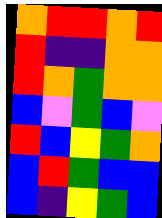[["orange", "red", "red", "orange", "red"], ["red", "indigo", "indigo", "orange", "orange"], ["red", "orange", "green", "orange", "orange"], ["blue", "violet", "green", "blue", "violet"], ["red", "blue", "yellow", "green", "orange"], ["blue", "red", "green", "blue", "blue"], ["blue", "indigo", "yellow", "green", "blue"]]